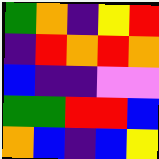[["green", "orange", "indigo", "yellow", "red"], ["indigo", "red", "orange", "red", "orange"], ["blue", "indigo", "indigo", "violet", "violet"], ["green", "green", "red", "red", "blue"], ["orange", "blue", "indigo", "blue", "yellow"]]